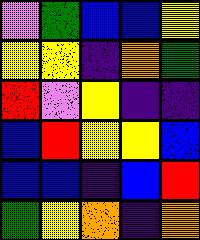[["violet", "green", "blue", "blue", "yellow"], ["yellow", "yellow", "indigo", "orange", "green"], ["red", "violet", "yellow", "indigo", "indigo"], ["blue", "red", "yellow", "yellow", "blue"], ["blue", "blue", "indigo", "blue", "red"], ["green", "yellow", "orange", "indigo", "orange"]]